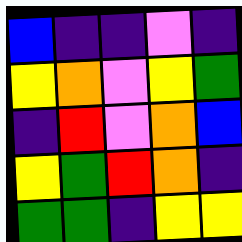[["blue", "indigo", "indigo", "violet", "indigo"], ["yellow", "orange", "violet", "yellow", "green"], ["indigo", "red", "violet", "orange", "blue"], ["yellow", "green", "red", "orange", "indigo"], ["green", "green", "indigo", "yellow", "yellow"]]